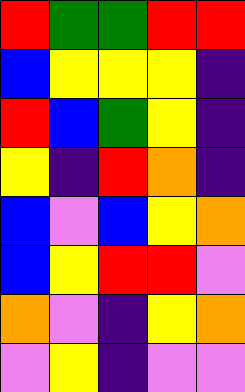[["red", "green", "green", "red", "red"], ["blue", "yellow", "yellow", "yellow", "indigo"], ["red", "blue", "green", "yellow", "indigo"], ["yellow", "indigo", "red", "orange", "indigo"], ["blue", "violet", "blue", "yellow", "orange"], ["blue", "yellow", "red", "red", "violet"], ["orange", "violet", "indigo", "yellow", "orange"], ["violet", "yellow", "indigo", "violet", "violet"]]